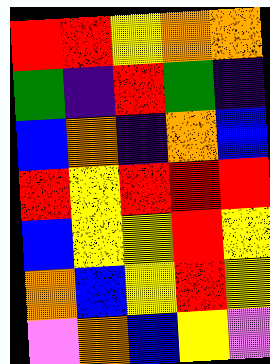[["red", "red", "yellow", "orange", "orange"], ["green", "indigo", "red", "green", "indigo"], ["blue", "orange", "indigo", "orange", "blue"], ["red", "yellow", "red", "red", "red"], ["blue", "yellow", "yellow", "red", "yellow"], ["orange", "blue", "yellow", "red", "yellow"], ["violet", "orange", "blue", "yellow", "violet"]]